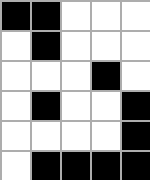[["black", "black", "white", "white", "white"], ["white", "black", "white", "white", "white"], ["white", "white", "white", "black", "white"], ["white", "black", "white", "white", "black"], ["white", "white", "white", "white", "black"], ["white", "black", "black", "black", "black"]]